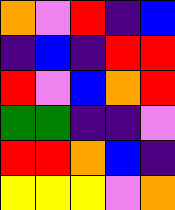[["orange", "violet", "red", "indigo", "blue"], ["indigo", "blue", "indigo", "red", "red"], ["red", "violet", "blue", "orange", "red"], ["green", "green", "indigo", "indigo", "violet"], ["red", "red", "orange", "blue", "indigo"], ["yellow", "yellow", "yellow", "violet", "orange"]]